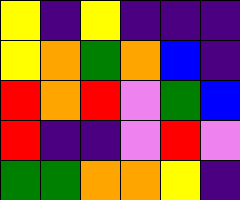[["yellow", "indigo", "yellow", "indigo", "indigo", "indigo"], ["yellow", "orange", "green", "orange", "blue", "indigo"], ["red", "orange", "red", "violet", "green", "blue"], ["red", "indigo", "indigo", "violet", "red", "violet"], ["green", "green", "orange", "orange", "yellow", "indigo"]]